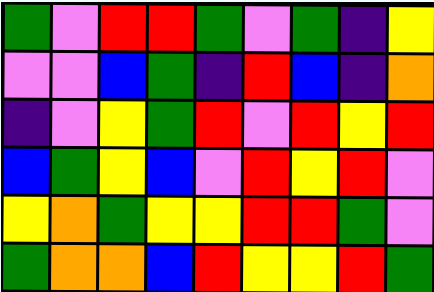[["green", "violet", "red", "red", "green", "violet", "green", "indigo", "yellow"], ["violet", "violet", "blue", "green", "indigo", "red", "blue", "indigo", "orange"], ["indigo", "violet", "yellow", "green", "red", "violet", "red", "yellow", "red"], ["blue", "green", "yellow", "blue", "violet", "red", "yellow", "red", "violet"], ["yellow", "orange", "green", "yellow", "yellow", "red", "red", "green", "violet"], ["green", "orange", "orange", "blue", "red", "yellow", "yellow", "red", "green"]]